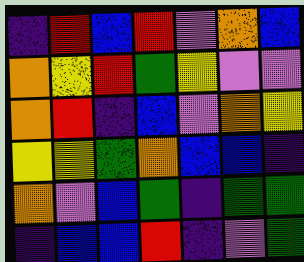[["indigo", "red", "blue", "red", "violet", "orange", "blue"], ["orange", "yellow", "red", "green", "yellow", "violet", "violet"], ["orange", "red", "indigo", "blue", "violet", "orange", "yellow"], ["yellow", "yellow", "green", "orange", "blue", "blue", "indigo"], ["orange", "violet", "blue", "green", "indigo", "green", "green"], ["indigo", "blue", "blue", "red", "indigo", "violet", "green"]]